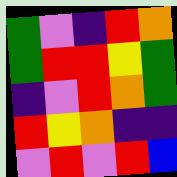[["green", "violet", "indigo", "red", "orange"], ["green", "red", "red", "yellow", "green"], ["indigo", "violet", "red", "orange", "green"], ["red", "yellow", "orange", "indigo", "indigo"], ["violet", "red", "violet", "red", "blue"]]